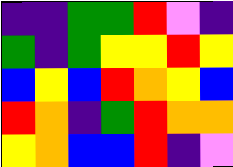[["indigo", "indigo", "green", "green", "red", "violet", "indigo"], ["green", "indigo", "green", "yellow", "yellow", "red", "yellow"], ["blue", "yellow", "blue", "red", "orange", "yellow", "blue"], ["red", "orange", "indigo", "green", "red", "orange", "orange"], ["yellow", "orange", "blue", "blue", "red", "indigo", "violet"]]